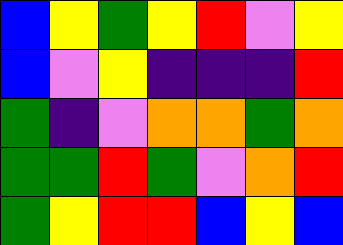[["blue", "yellow", "green", "yellow", "red", "violet", "yellow"], ["blue", "violet", "yellow", "indigo", "indigo", "indigo", "red"], ["green", "indigo", "violet", "orange", "orange", "green", "orange"], ["green", "green", "red", "green", "violet", "orange", "red"], ["green", "yellow", "red", "red", "blue", "yellow", "blue"]]